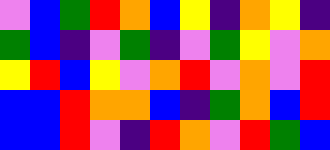[["violet", "blue", "green", "red", "orange", "blue", "yellow", "indigo", "orange", "yellow", "indigo"], ["green", "blue", "indigo", "violet", "green", "indigo", "violet", "green", "yellow", "violet", "orange"], ["yellow", "red", "blue", "yellow", "violet", "orange", "red", "violet", "orange", "violet", "red"], ["blue", "blue", "red", "orange", "orange", "blue", "indigo", "green", "orange", "blue", "red"], ["blue", "blue", "red", "violet", "indigo", "red", "orange", "violet", "red", "green", "blue"]]